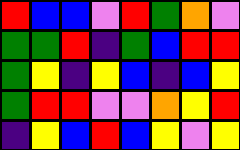[["red", "blue", "blue", "violet", "red", "green", "orange", "violet"], ["green", "green", "red", "indigo", "green", "blue", "red", "red"], ["green", "yellow", "indigo", "yellow", "blue", "indigo", "blue", "yellow"], ["green", "red", "red", "violet", "violet", "orange", "yellow", "red"], ["indigo", "yellow", "blue", "red", "blue", "yellow", "violet", "yellow"]]